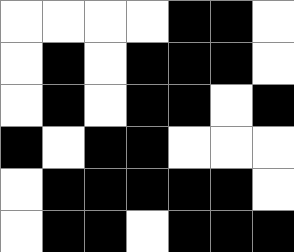[["white", "white", "white", "white", "black", "black", "white"], ["white", "black", "white", "black", "black", "black", "white"], ["white", "black", "white", "black", "black", "white", "black"], ["black", "white", "black", "black", "white", "white", "white"], ["white", "black", "black", "black", "black", "black", "white"], ["white", "black", "black", "white", "black", "black", "black"]]